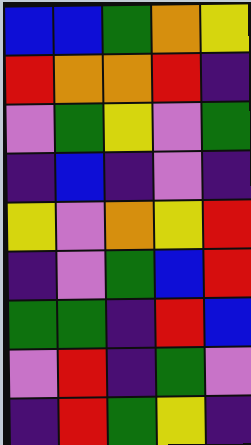[["blue", "blue", "green", "orange", "yellow"], ["red", "orange", "orange", "red", "indigo"], ["violet", "green", "yellow", "violet", "green"], ["indigo", "blue", "indigo", "violet", "indigo"], ["yellow", "violet", "orange", "yellow", "red"], ["indigo", "violet", "green", "blue", "red"], ["green", "green", "indigo", "red", "blue"], ["violet", "red", "indigo", "green", "violet"], ["indigo", "red", "green", "yellow", "indigo"]]